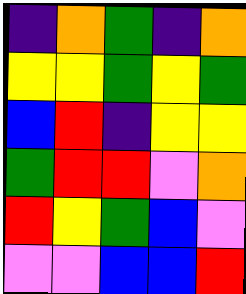[["indigo", "orange", "green", "indigo", "orange"], ["yellow", "yellow", "green", "yellow", "green"], ["blue", "red", "indigo", "yellow", "yellow"], ["green", "red", "red", "violet", "orange"], ["red", "yellow", "green", "blue", "violet"], ["violet", "violet", "blue", "blue", "red"]]